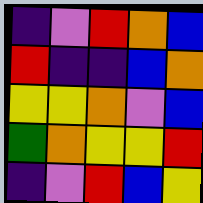[["indigo", "violet", "red", "orange", "blue"], ["red", "indigo", "indigo", "blue", "orange"], ["yellow", "yellow", "orange", "violet", "blue"], ["green", "orange", "yellow", "yellow", "red"], ["indigo", "violet", "red", "blue", "yellow"]]